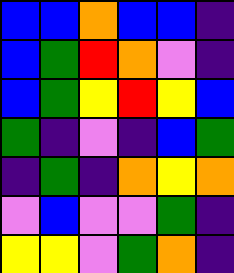[["blue", "blue", "orange", "blue", "blue", "indigo"], ["blue", "green", "red", "orange", "violet", "indigo"], ["blue", "green", "yellow", "red", "yellow", "blue"], ["green", "indigo", "violet", "indigo", "blue", "green"], ["indigo", "green", "indigo", "orange", "yellow", "orange"], ["violet", "blue", "violet", "violet", "green", "indigo"], ["yellow", "yellow", "violet", "green", "orange", "indigo"]]